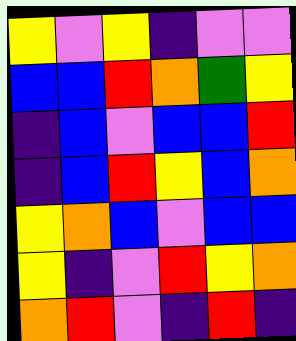[["yellow", "violet", "yellow", "indigo", "violet", "violet"], ["blue", "blue", "red", "orange", "green", "yellow"], ["indigo", "blue", "violet", "blue", "blue", "red"], ["indigo", "blue", "red", "yellow", "blue", "orange"], ["yellow", "orange", "blue", "violet", "blue", "blue"], ["yellow", "indigo", "violet", "red", "yellow", "orange"], ["orange", "red", "violet", "indigo", "red", "indigo"]]